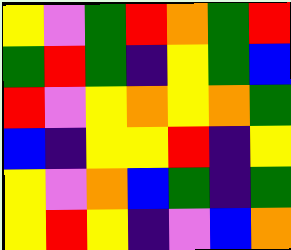[["yellow", "violet", "green", "red", "orange", "green", "red"], ["green", "red", "green", "indigo", "yellow", "green", "blue"], ["red", "violet", "yellow", "orange", "yellow", "orange", "green"], ["blue", "indigo", "yellow", "yellow", "red", "indigo", "yellow"], ["yellow", "violet", "orange", "blue", "green", "indigo", "green"], ["yellow", "red", "yellow", "indigo", "violet", "blue", "orange"]]